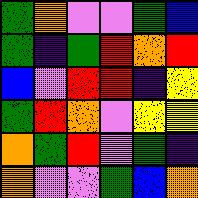[["green", "orange", "violet", "violet", "green", "blue"], ["green", "indigo", "green", "red", "orange", "red"], ["blue", "violet", "red", "red", "indigo", "yellow"], ["green", "red", "orange", "violet", "yellow", "yellow"], ["orange", "green", "red", "violet", "green", "indigo"], ["orange", "violet", "violet", "green", "blue", "orange"]]